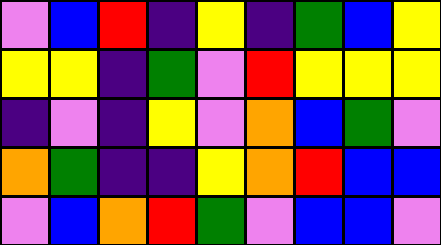[["violet", "blue", "red", "indigo", "yellow", "indigo", "green", "blue", "yellow"], ["yellow", "yellow", "indigo", "green", "violet", "red", "yellow", "yellow", "yellow"], ["indigo", "violet", "indigo", "yellow", "violet", "orange", "blue", "green", "violet"], ["orange", "green", "indigo", "indigo", "yellow", "orange", "red", "blue", "blue"], ["violet", "blue", "orange", "red", "green", "violet", "blue", "blue", "violet"]]